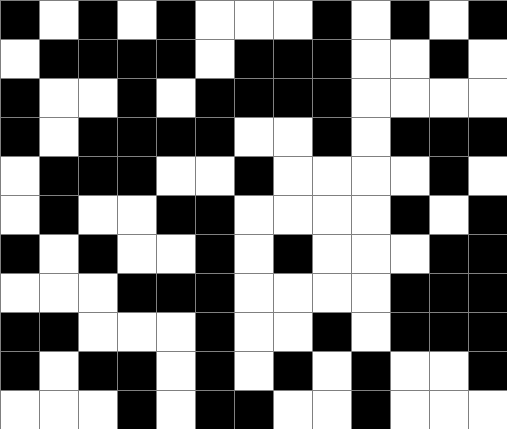[["black", "white", "black", "white", "black", "white", "white", "white", "black", "white", "black", "white", "black"], ["white", "black", "black", "black", "black", "white", "black", "black", "black", "white", "white", "black", "white"], ["black", "white", "white", "black", "white", "black", "black", "black", "black", "white", "white", "white", "white"], ["black", "white", "black", "black", "black", "black", "white", "white", "black", "white", "black", "black", "black"], ["white", "black", "black", "black", "white", "white", "black", "white", "white", "white", "white", "black", "white"], ["white", "black", "white", "white", "black", "black", "white", "white", "white", "white", "black", "white", "black"], ["black", "white", "black", "white", "white", "black", "white", "black", "white", "white", "white", "black", "black"], ["white", "white", "white", "black", "black", "black", "white", "white", "white", "white", "black", "black", "black"], ["black", "black", "white", "white", "white", "black", "white", "white", "black", "white", "black", "black", "black"], ["black", "white", "black", "black", "white", "black", "white", "black", "white", "black", "white", "white", "black"], ["white", "white", "white", "black", "white", "black", "black", "white", "white", "black", "white", "white", "white"]]